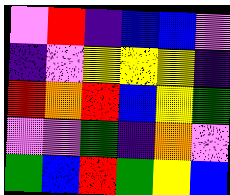[["violet", "red", "indigo", "blue", "blue", "violet"], ["indigo", "violet", "yellow", "yellow", "yellow", "indigo"], ["red", "orange", "red", "blue", "yellow", "green"], ["violet", "violet", "green", "indigo", "orange", "violet"], ["green", "blue", "red", "green", "yellow", "blue"]]